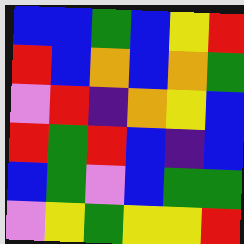[["blue", "blue", "green", "blue", "yellow", "red"], ["red", "blue", "orange", "blue", "orange", "green"], ["violet", "red", "indigo", "orange", "yellow", "blue"], ["red", "green", "red", "blue", "indigo", "blue"], ["blue", "green", "violet", "blue", "green", "green"], ["violet", "yellow", "green", "yellow", "yellow", "red"]]